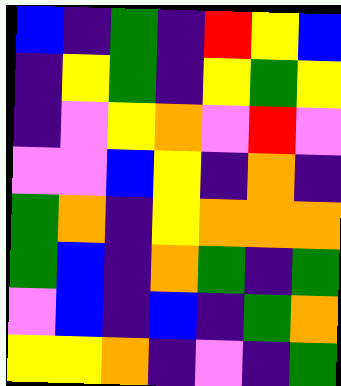[["blue", "indigo", "green", "indigo", "red", "yellow", "blue"], ["indigo", "yellow", "green", "indigo", "yellow", "green", "yellow"], ["indigo", "violet", "yellow", "orange", "violet", "red", "violet"], ["violet", "violet", "blue", "yellow", "indigo", "orange", "indigo"], ["green", "orange", "indigo", "yellow", "orange", "orange", "orange"], ["green", "blue", "indigo", "orange", "green", "indigo", "green"], ["violet", "blue", "indigo", "blue", "indigo", "green", "orange"], ["yellow", "yellow", "orange", "indigo", "violet", "indigo", "green"]]